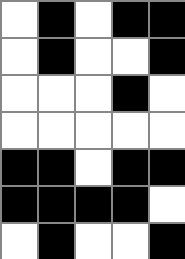[["white", "black", "white", "black", "black"], ["white", "black", "white", "white", "black"], ["white", "white", "white", "black", "white"], ["white", "white", "white", "white", "white"], ["black", "black", "white", "black", "black"], ["black", "black", "black", "black", "white"], ["white", "black", "white", "white", "black"]]